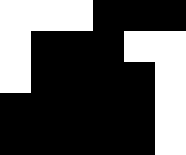[["white", "white", "white", "black", "black", "black"], ["white", "black", "black", "black", "white", "white"], ["white", "black", "black", "black", "black", "white"], ["black", "black", "black", "black", "black", "white"], ["black", "black", "black", "black", "black", "white"]]